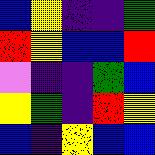[["blue", "yellow", "indigo", "indigo", "green"], ["red", "yellow", "blue", "blue", "red"], ["violet", "indigo", "indigo", "green", "blue"], ["yellow", "green", "indigo", "red", "yellow"], ["blue", "indigo", "yellow", "blue", "blue"]]